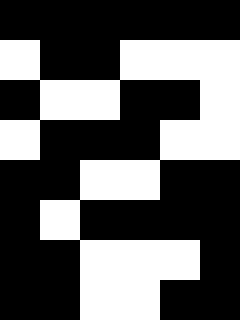[["black", "black", "black", "black", "black", "black"], ["white", "black", "black", "white", "white", "white"], ["black", "white", "white", "black", "black", "white"], ["white", "black", "black", "black", "white", "white"], ["black", "black", "white", "white", "black", "black"], ["black", "white", "black", "black", "black", "black"], ["black", "black", "white", "white", "white", "black"], ["black", "black", "white", "white", "black", "black"]]